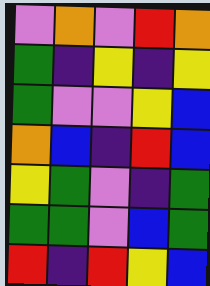[["violet", "orange", "violet", "red", "orange"], ["green", "indigo", "yellow", "indigo", "yellow"], ["green", "violet", "violet", "yellow", "blue"], ["orange", "blue", "indigo", "red", "blue"], ["yellow", "green", "violet", "indigo", "green"], ["green", "green", "violet", "blue", "green"], ["red", "indigo", "red", "yellow", "blue"]]